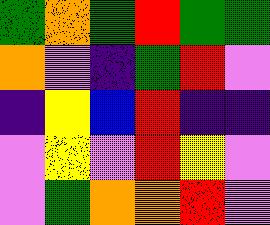[["green", "orange", "green", "red", "green", "green"], ["orange", "violet", "indigo", "green", "red", "violet"], ["indigo", "yellow", "blue", "red", "indigo", "indigo"], ["violet", "yellow", "violet", "red", "yellow", "violet"], ["violet", "green", "orange", "orange", "red", "violet"]]